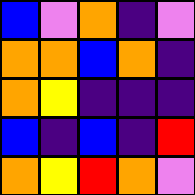[["blue", "violet", "orange", "indigo", "violet"], ["orange", "orange", "blue", "orange", "indigo"], ["orange", "yellow", "indigo", "indigo", "indigo"], ["blue", "indigo", "blue", "indigo", "red"], ["orange", "yellow", "red", "orange", "violet"]]